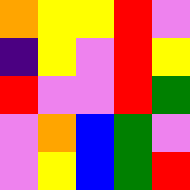[["orange", "yellow", "yellow", "red", "violet"], ["indigo", "yellow", "violet", "red", "yellow"], ["red", "violet", "violet", "red", "green"], ["violet", "orange", "blue", "green", "violet"], ["violet", "yellow", "blue", "green", "red"]]